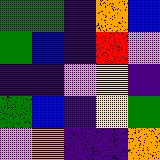[["green", "green", "indigo", "orange", "blue"], ["green", "blue", "indigo", "red", "violet"], ["indigo", "indigo", "violet", "yellow", "indigo"], ["green", "blue", "indigo", "yellow", "green"], ["violet", "orange", "indigo", "indigo", "orange"]]